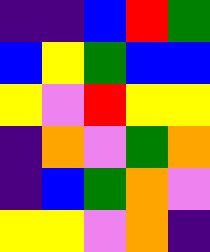[["indigo", "indigo", "blue", "red", "green"], ["blue", "yellow", "green", "blue", "blue"], ["yellow", "violet", "red", "yellow", "yellow"], ["indigo", "orange", "violet", "green", "orange"], ["indigo", "blue", "green", "orange", "violet"], ["yellow", "yellow", "violet", "orange", "indigo"]]